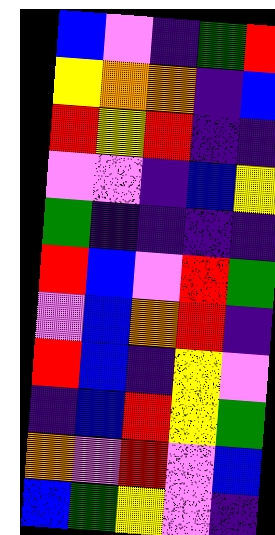[["blue", "violet", "indigo", "green", "red"], ["yellow", "orange", "orange", "indigo", "blue"], ["red", "yellow", "red", "indigo", "indigo"], ["violet", "violet", "indigo", "blue", "yellow"], ["green", "indigo", "indigo", "indigo", "indigo"], ["red", "blue", "violet", "red", "green"], ["violet", "blue", "orange", "red", "indigo"], ["red", "blue", "indigo", "yellow", "violet"], ["indigo", "blue", "red", "yellow", "green"], ["orange", "violet", "red", "violet", "blue"], ["blue", "green", "yellow", "violet", "indigo"]]